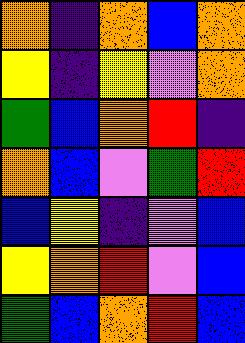[["orange", "indigo", "orange", "blue", "orange"], ["yellow", "indigo", "yellow", "violet", "orange"], ["green", "blue", "orange", "red", "indigo"], ["orange", "blue", "violet", "green", "red"], ["blue", "yellow", "indigo", "violet", "blue"], ["yellow", "orange", "red", "violet", "blue"], ["green", "blue", "orange", "red", "blue"]]